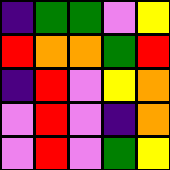[["indigo", "green", "green", "violet", "yellow"], ["red", "orange", "orange", "green", "red"], ["indigo", "red", "violet", "yellow", "orange"], ["violet", "red", "violet", "indigo", "orange"], ["violet", "red", "violet", "green", "yellow"]]